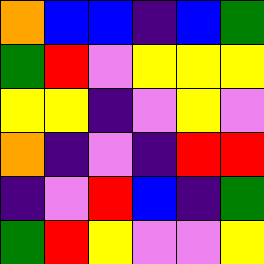[["orange", "blue", "blue", "indigo", "blue", "green"], ["green", "red", "violet", "yellow", "yellow", "yellow"], ["yellow", "yellow", "indigo", "violet", "yellow", "violet"], ["orange", "indigo", "violet", "indigo", "red", "red"], ["indigo", "violet", "red", "blue", "indigo", "green"], ["green", "red", "yellow", "violet", "violet", "yellow"]]